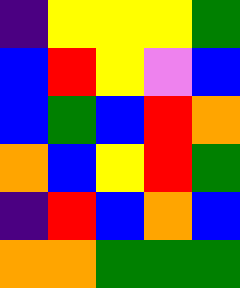[["indigo", "yellow", "yellow", "yellow", "green"], ["blue", "red", "yellow", "violet", "blue"], ["blue", "green", "blue", "red", "orange"], ["orange", "blue", "yellow", "red", "green"], ["indigo", "red", "blue", "orange", "blue"], ["orange", "orange", "green", "green", "green"]]